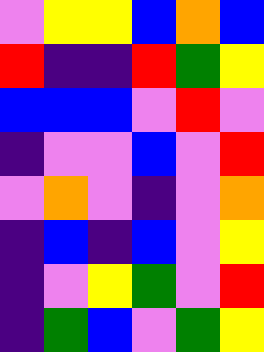[["violet", "yellow", "yellow", "blue", "orange", "blue"], ["red", "indigo", "indigo", "red", "green", "yellow"], ["blue", "blue", "blue", "violet", "red", "violet"], ["indigo", "violet", "violet", "blue", "violet", "red"], ["violet", "orange", "violet", "indigo", "violet", "orange"], ["indigo", "blue", "indigo", "blue", "violet", "yellow"], ["indigo", "violet", "yellow", "green", "violet", "red"], ["indigo", "green", "blue", "violet", "green", "yellow"]]